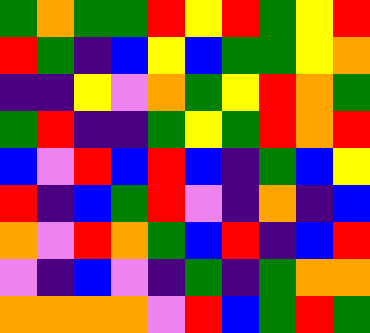[["green", "orange", "green", "green", "red", "yellow", "red", "green", "yellow", "red"], ["red", "green", "indigo", "blue", "yellow", "blue", "green", "green", "yellow", "orange"], ["indigo", "indigo", "yellow", "violet", "orange", "green", "yellow", "red", "orange", "green"], ["green", "red", "indigo", "indigo", "green", "yellow", "green", "red", "orange", "red"], ["blue", "violet", "red", "blue", "red", "blue", "indigo", "green", "blue", "yellow"], ["red", "indigo", "blue", "green", "red", "violet", "indigo", "orange", "indigo", "blue"], ["orange", "violet", "red", "orange", "green", "blue", "red", "indigo", "blue", "red"], ["violet", "indigo", "blue", "violet", "indigo", "green", "indigo", "green", "orange", "orange"], ["orange", "orange", "orange", "orange", "violet", "red", "blue", "green", "red", "green"]]